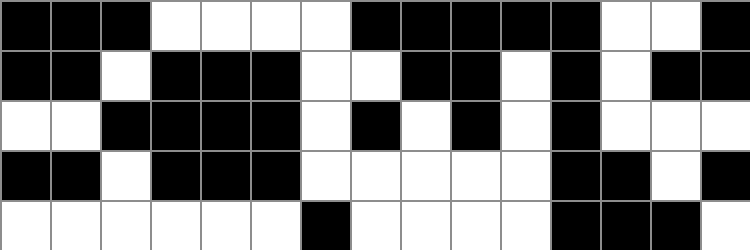[["black", "black", "black", "white", "white", "white", "white", "black", "black", "black", "black", "black", "white", "white", "black"], ["black", "black", "white", "black", "black", "black", "white", "white", "black", "black", "white", "black", "white", "black", "black"], ["white", "white", "black", "black", "black", "black", "white", "black", "white", "black", "white", "black", "white", "white", "white"], ["black", "black", "white", "black", "black", "black", "white", "white", "white", "white", "white", "black", "black", "white", "black"], ["white", "white", "white", "white", "white", "white", "black", "white", "white", "white", "white", "black", "black", "black", "white"]]